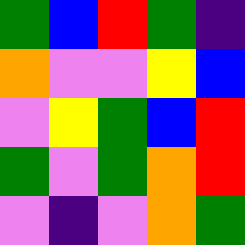[["green", "blue", "red", "green", "indigo"], ["orange", "violet", "violet", "yellow", "blue"], ["violet", "yellow", "green", "blue", "red"], ["green", "violet", "green", "orange", "red"], ["violet", "indigo", "violet", "orange", "green"]]